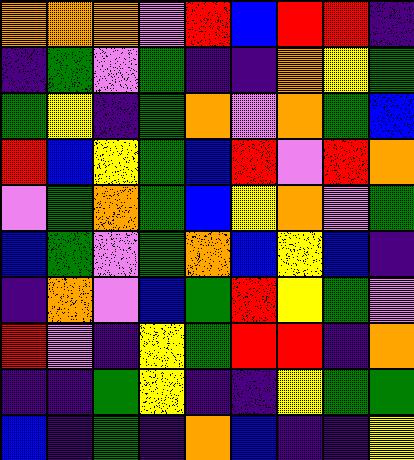[["orange", "orange", "orange", "violet", "red", "blue", "red", "red", "indigo"], ["indigo", "green", "violet", "green", "indigo", "indigo", "orange", "yellow", "green"], ["green", "yellow", "indigo", "green", "orange", "violet", "orange", "green", "blue"], ["red", "blue", "yellow", "green", "blue", "red", "violet", "red", "orange"], ["violet", "green", "orange", "green", "blue", "yellow", "orange", "violet", "green"], ["blue", "green", "violet", "green", "orange", "blue", "yellow", "blue", "indigo"], ["indigo", "orange", "violet", "blue", "green", "red", "yellow", "green", "violet"], ["red", "violet", "indigo", "yellow", "green", "red", "red", "indigo", "orange"], ["indigo", "indigo", "green", "yellow", "indigo", "indigo", "yellow", "green", "green"], ["blue", "indigo", "green", "indigo", "orange", "blue", "indigo", "indigo", "yellow"]]